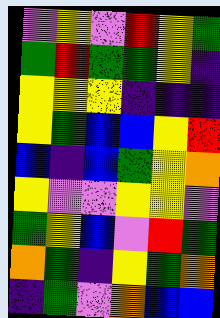[["violet", "yellow", "violet", "red", "yellow", "green"], ["green", "red", "green", "green", "yellow", "indigo"], ["yellow", "yellow", "yellow", "indigo", "indigo", "indigo"], ["yellow", "green", "blue", "blue", "yellow", "red"], ["blue", "indigo", "blue", "green", "yellow", "orange"], ["yellow", "violet", "violet", "yellow", "yellow", "violet"], ["green", "yellow", "blue", "violet", "red", "green"], ["orange", "green", "indigo", "yellow", "green", "orange"], ["indigo", "green", "violet", "orange", "blue", "blue"]]